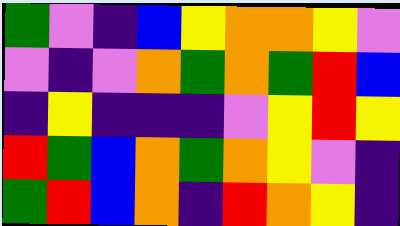[["green", "violet", "indigo", "blue", "yellow", "orange", "orange", "yellow", "violet"], ["violet", "indigo", "violet", "orange", "green", "orange", "green", "red", "blue"], ["indigo", "yellow", "indigo", "indigo", "indigo", "violet", "yellow", "red", "yellow"], ["red", "green", "blue", "orange", "green", "orange", "yellow", "violet", "indigo"], ["green", "red", "blue", "orange", "indigo", "red", "orange", "yellow", "indigo"]]